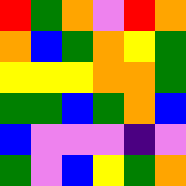[["red", "green", "orange", "violet", "red", "orange"], ["orange", "blue", "green", "orange", "yellow", "green"], ["yellow", "yellow", "yellow", "orange", "orange", "green"], ["green", "green", "blue", "green", "orange", "blue"], ["blue", "violet", "violet", "violet", "indigo", "violet"], ["green", "violet", "blue", "yellow", "green", "orange"]]